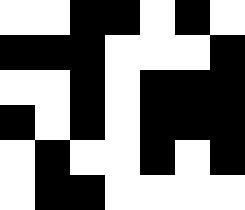[["white", "white", "black", "black", "white", "black", "white"], ["black", "black", "black", "white", "white", "white", "black"], ["white", "white", "black", "white", "black", "black", "black"], ["black", "white", "black", "white", "black", "black", "black"], ["white", "black", "white", "white", "black", "white", "black"], ["white", "black", "black", "white", "white", "white", "white"]]